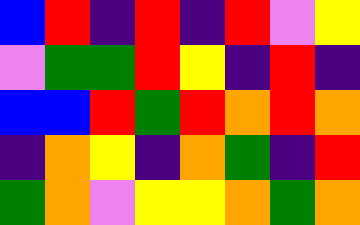[["blue", "red", "indigo", "red", "indigo", "red", "violet", "yellow"], ["violet", "green", "green", "red", "yellow", "indigo", "red", "indigo"], ["blue", "blue", "red", "green", "red", "orange", "red", "orange"], ["indigo", "orange", "yellow", "indigo", "orange", "green", "indigo", "red"], ["green", "orange", "violet", "yellow", "yellow", "orange", "green", "orange"]]